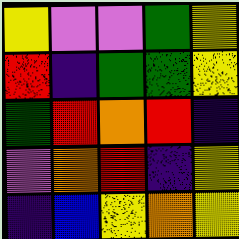[["yellow", "violet", "violet", "green", "yellow"], ["red", "indigo", "green", "green", "yellow"], ["green", "red", "orange", "red", "indigo"], ["violet", "orange", "red", "indigo", "yellow"], ["indigo", "blue", "yellow", "orange", "yellow"]]